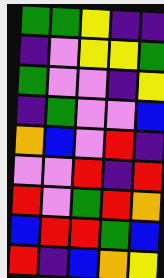[["green", "green", "yellow", "indigo", "indigo"], ["indigo", "violet", "yellow", "yellow", "green"], ["green", "violet", "violet", "indigo", "yellow"], ["indigo", "green", "violet", "violet", "blue"], ["orange", "blue", "violet", "red", "indigo"], ["violet", "violet", "red", "indigo", "red"], ["red", "violet", "green", "red", "orange"], ["blue", "red", "red", "green", "blue"], ["red", "indigo", "blue", "orange", "yellow"]]